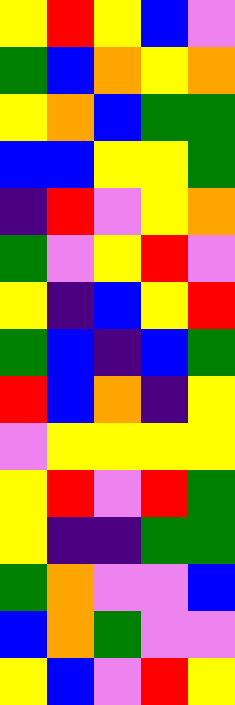[["yellow", "red", "yellow", "blue", "violet"], ["green", "blue", "orange", "yellow", "orange"], ["yellow", "orange", "blue", "green", "green"], ["blue", "blue", "yellow", "yellow", "green"], ["indigo", "red", "violet", "yellow", "orange"], ["green", "violet", "yellow", "red", "violet"], ["yellow", "indigo", "blue", "yellow", "red"], ["green", "blue", "indigo", "blue", "green"], ["red", "blue", "orange", "indigo", "yellow"], ["violet", "yellow", "yellow", "yellow", "yellow"], ["yellow", "red", "violet", "red", "green"], ["yellow", "indigo", "indigo", "green", "green"], ["green", "orange", "violet", "violet", "blue"], ["blue", "orange", "green", "violet", "violet"], ["yellow", "blue", "violet", "red", "yellow"]]